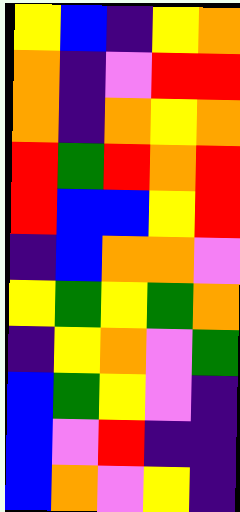[["yellow", "blue", "indigo", "yellow", "orange"], ["orange", "indigo", "violet", "red", "red"], ["orange", "indigo", "orange", "yellow", "orange"], ["red", "green", "red", "orange", "red"], ["red", "blue", "blue", "yellow", "red"], ["indigo", "blue", "orange", "orange", "violet"], ["yellow", "green", "yellow", "green", "orange"], ["indigo", "yellow", "orange", "violet", "green"], ["blue", "green", "yellow", "violet", "indigo"], ["blue", "violet", "red", "indigo", "indigo"], ["blue", "orange", "violet", "yellow", "indigo"]]